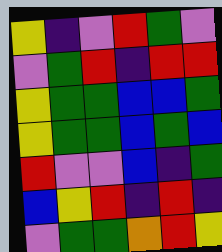[["yellow", "indigo", "violet", "red", "green", "violet"], ["violet", "green", "red", "indigo", "red", "red"], ["yellow", "green", "green", "blue", "blue", "green"], ["yellow", "green", "green", "blue", "green", "blue"], ["red", "violet", "violet", "blue", "indigo", "green"], ["blue", "yellow", "red", "indigo", "red", "indigo"], ["violet", "green", "green", "orange", "red", "yellow"]]